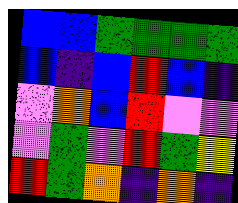[["blue", "blue", "green", "green", "green", "green"], ["blue", "indigo", "blue", "red", "blue", "indigo"], ["violet", "orange", "blue", "red", "violet", "violet"], ["violet", "green", "violet", "red", "green", "yellow"], ["red", "green", "orange", "indigo", "orange", "indigo"]]